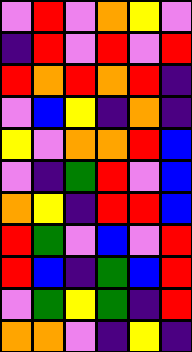[["violet", "red", "violet", "orange", "yellow", "violet"], ["indigo", "red", "violet", "red", "violet", "red"], ["red", "orange", "red", "orange", "red", "indigo"], ["violet", "blue", "yellow", "indigo", "orange", "indigo"], ["yellow", "violet", "orange", "orange", "red", "blue"], ["violet", "indigo", "green", "red", "violet", "blue"], ["orange", "yellow", "indigo", "red", "red", "blue"], ["red", "green", "violet", "blue", "violet", "red"], ["red", "blue", "indigo", "green", "blue", "red"], ["violet", "green", "yellow", "green", "indigo", "red"], ["orange", "orange", "violet", "indigo", "yellow", "indigo"]]